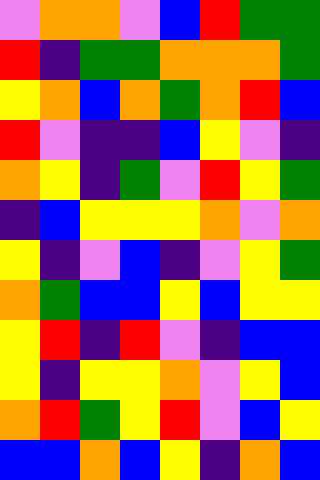[["violet", "orange", "orange", "violet", "blue", "red", "green", "green"], ["red", "indigo", "green", "green", "orange", "orange", "orange", "green"], ["yellow", "orange", "blue", "orange", "green", "orange", "red", "blue"], ["red", "violet", "indigo", "indigo", "blue", "yellow", "violet", "indigo"], ["orange", "yellow", "indigo", "green", "violet", "red", "yellow", "green"], ["indigo", "blue", "yellow", "yellow", "yellow", "orange", "violet", "orange"], ["yellow", "indigo", "violet", "blue", "indigo", "violet", "yellow", "green"], ["orange", "green", "blue", "blue", "yellow", "blue", "yellow", "yellow"], ["yellow", "red", "indigo", "red", "violet", "indigo", "blue", "blue"], ["yellow", "indigo", "yellow", "yellow", "orange", "violet", "yellow", "blue"], ["orange", "red", "green", "yellow", "red", "violet", "blue", "yellow"], ["blue", "blue", "orange", "blue", "yellow", "indigo", "orange", "blue"]]